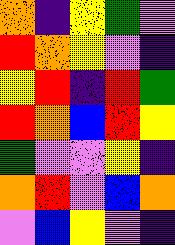[["orange", "indigo", "yellow", "green", "violet"], ["red", "orange", "yellow", "violet", "indigo"], ["yellow", "red", "indigo", "red", "green"], ["red", "orange", "blue", "red", "yellow"], ["green", "violet", "violet", "yellow", "indigo"], ["orange", "red", "violet", "blue", "orange"], ["violet", "blue", "yellow", "violet", "indigo"]]